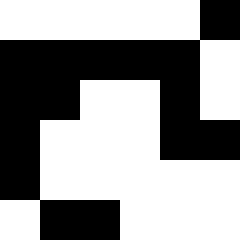[["white", "white", "white", "white", "white", "black"], ["black", "black", "black", "black", "black", "white"], ["black", "black", "white", "white", "black", "white"], ["black", "white", "white", "white", "black", "black"], ["black", "white", "white", "white", "white", "white"], ["white", "black", "black", "white", "white", "white"]]